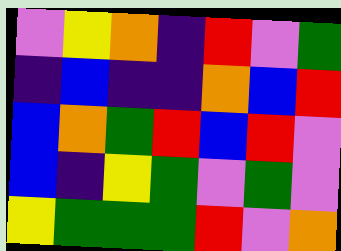[["violet", "yellow", "orange", "indigo", "red", "violet", "green"], ["indigo", "blue", "indigo", "indigo", "orange", "blue", "red"], ["blue", "orange", "green", "red", "blue", "red", "violet"], ["blue", "indigo", "yellow", "green", "violet", "green", "violet"], ["yellow", "green", "green", "green", "red", "violet", "orange"]]